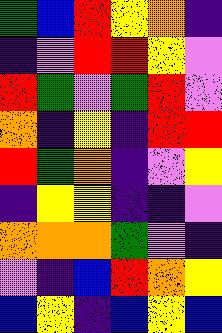[["green", "blue", "red", "yellow", "orange", "indigo"], ["indigo", "violet", "red", "red", "yellow", "violet"], ["red", "green", "violet", "green", "red", "violet"], ["orange", "indigo", "yellow", "indigo", "red", "red"], ["red", "green", "orange", "indigo", "violet", "yellow"], ["indigo", "yellow", "yellow", "indigo", "indigo", "violet"], ["orange", "orange", "orange", "green", "violet", "indigo"], ["violet", "indigo", "blue", "red", "orange", "yellow"], ["blue", "yellow", "indigo", "blue", "yellow", "blue"]]